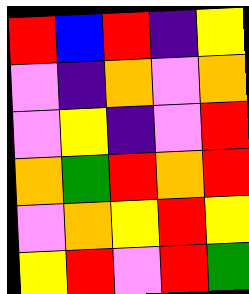[["red", "blue", "red", "indigo", "yellow"], ["violet", "indigo", "orange", "violet", "orange"], ["violet", "yellow", "indigo", "violet", "red"], ["orange", "green", "red", "orange", "red"], ["violet", "orange", "yellow", "red", "yellow"], ["yellow", "red", "violet", "red", "green"]]